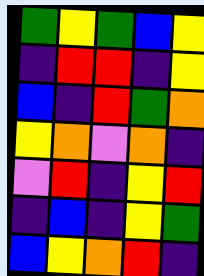[["green", "yellow", "green", "blue", "yellow"], ["indigo", "red", "red", "indigo", "yellow"], ["blue", "indigo", "red", "green", "orange"], ["yellow", "orange", "violet", "orange", "indigo"], ["violet", "red", "indigo", "yellow", "red"], ["indigo", "blue", "indigo", "yellow", "green"], ["blue", "yellow", "orange", "red", "indigo"]]